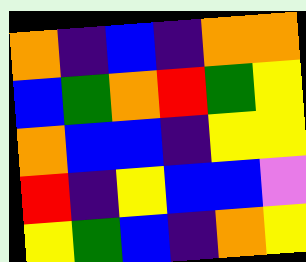[["orange", "indigo", "blue", "indigo", "orange", "orange"], ["blue", "green", "orange", "red", "green", "yellow"], ["orange", "blue", "blue", "indigo", "yellow", "yellow"], ["red", "indigo", "yellow", "blue", "blue", "violet"], ["yellow", "green", "blue", "indigo", "orange", "yellow"]]